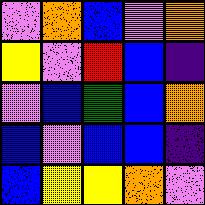[["violet", "orange", "blue", "violet", "orange"], ["yellow", "violet", "red", "blue", "indigo"], ["violet", "blue", "green", "blue", "orange"], ["blue", "violet", "blue", "blue", "indigo"], ["blue", "yellow", "yellow", "orange", "violet"]]